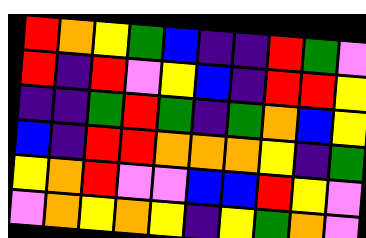[["red", "orange", "yellow", "green", "blue", "indigo", "indigo", "red", "green", "violet"], ["red", "indigo", "red", "violet", "yellow", "blue", "indigo", "red", "red", "yellow"], ["indigo", "indigo", "green", "red", "green", "indigo", "green", "orange", "blue", "yellow"], ["blue", "indigo", "red", "red", "orange", "orange", "orange", "yellow", "indigo", "green"], ["yellow", "orange", "red", "violet", "violet", "blue", "blue", "red", "yellow", "violet"], ["violet", "orange", "yellow", "orange", "yellow", "indigo", "yellow", "green", "orange", "violet"]]